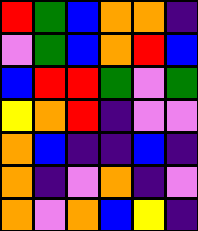[["red", "green", "blue", "orange", "orange", "indigo"], ["violet", "green", "blue", "orange", "red", "blue"], ["blue", "red", "red", "green", "violet", "green"], ["yellow", "orange", "red", "indigo", "violet", "violet"], ["orange", "blue", "indigo", "indigo", "blue", "indigo"], ["orange", "indigo", "violet", "orange", "indigo", "violet"], ["orange", "violet", "orange", "blue", "yellow", "indigo"]]